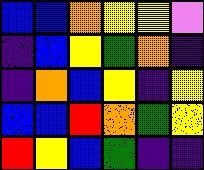[["blue", "blue", "orange", "yellow", "yellow", "violet"], ["indigo", "blue", "yellow", "green", "orange", "indigo"], ["indigo", "orange", "blue", "yellow", "indigo", "yellow"], ["blue", "blue", "red", "orange", "green", "yellow"], ["red", "yellow", "blue", "green", "indigo", "indigo"]]